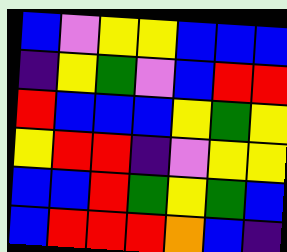[["blue", "violet", "yellow", "yellow", "blue", "blue", "blue"], ["indigo", "yellow", "green", "violet", "blue", "red", "red"], ["red", "blue", "blue", "blue", "yellow", "green", "yellow"], ["yellow", "red", "red", "indigo", "violet", "yellow", "yellow"], ["blue", "blue", "red", "green", "yellow", "green", "blue"], ["blue", "red", "red", "red", "orange", "blue", "indigo"]]